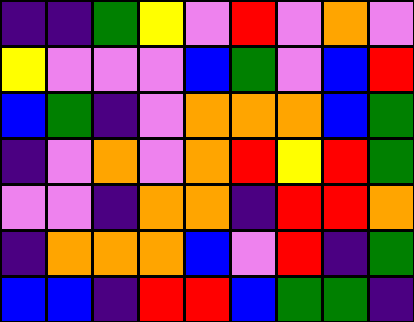[["indigo", "indigo", "green", "yellow", "violet", "red", "violet", "orange", "violet"], ["yellow", "violet", "violet", "violet", "blue", "green", "violet", "blue", "red"], ["blue", "green", "indigo", "violet", "orange", "orange", "orange", "blue", "green"], ["indigo", "violet", "orange", "violet", "orange", "red", "yellow", "red", "green"], ["violet", "violet", "indigo", "orange", "orange", "indigo", "red", "red", "orange"], ["indigo", "orange", "orange", "orange", "blue", "violet", "red", "indigo", "green"], ["blue", "blue", "indigo", "red", "red", "blue", "green", "green", "indigo"]]